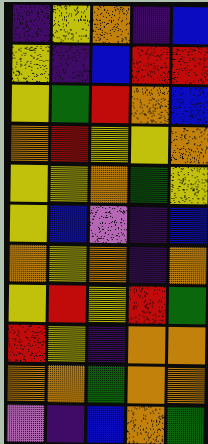[["indigo", "yellow", "orange", "indigo", "blue"], ["yellow", "indigo", "blue", "red", "red"], ["yellow", "green", "red", "orange", "blue"], ["orange", "red", "yellow", "yellow", "orange"], ["yellow", "yellow", "orange", "green", "yellow"], ["yellow", "blue", "violet", "indigo", "blue"], ["orange", "yellow", "orange", "indigo", "orange"], ["yellow", "red", "yellow", "red", "green"], ["red", "yellow", "indigo", "orange", "orange"], ["orange", "orange", "green", "orange", "orange"], ["violet", "indigo", "blue", "orange", "green"]]